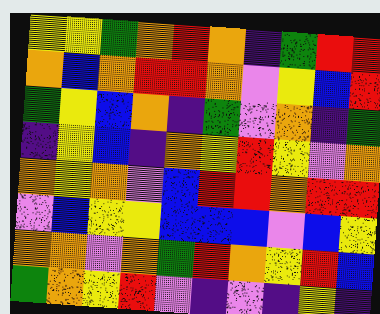[["yellow", "yellow", "green", "orange", "red", "orange", "indigo", "green", "red", "red"], ["orange", "blue", "orange", "red", "red", "orange", "violet", "yellow", "blue", "red"], ["green", "yellow", "blue", "orange", "indigo", "green", "violet", "orange", "indigo", "green"], ["indigo", "yellow", "blue", "indigo", "orange", "yellow", "red", "yellow", "violet", "orange"], ["orange", "yellow", "orange", "violet", "blue", "red", "red", "orange", "red", "red"], ["violet", "blue", "yellow", "yellow", "blue", "blue", "blue", "violet", "blue", "yellow"], ["orange", "orange", "violet", "orange", "green", "red", "orange", "yellow", "red", "blue"], ["green", "orange", "yellow", "red", "violet", "indigo", "violet", "indigo", "yellow", "indigo"]]